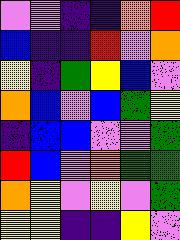[["violet", "violet", "indigo", "indigo", "orange", "red"], ["blue", "indigo", "indigo", "red", "violet", "orange"], ["yellow", "indigo", "green", "yellow", "blue", "violet"], ["orange", "blue", "violet", "blue", "green", "yellow"], ["indigo", "blue", "blue", "violet", "violet", "green"], ["red", "blue", "violet", "orange", "green", "green"], ["orange", "yellow", "violet", "yellow", "violet", "green"], ["yellow", "yellow", "indigo", "indigo", "yellow", "violet"]]